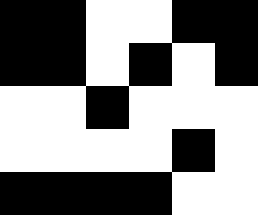[["black", "black", "white", "white", "black", "black"], ["black", "black", "white", "black", "white", "black"], ["white", "white", "black", "white", "white", "white"], ["white", "white", "white", "white", "black", "white"], ["black", "black", "black", "black", "white", "white"]]